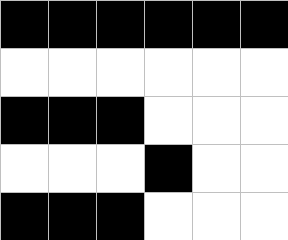[["black", "black", "black", "black", "black", "black"], ["white", "white", "white", "white", "white", "white"], ["black", "black", "black", "white", "white", "white"], ["white", "white", "white", "black", "white", "white"], ["black", "black", "black", "white", "white", "white"]]